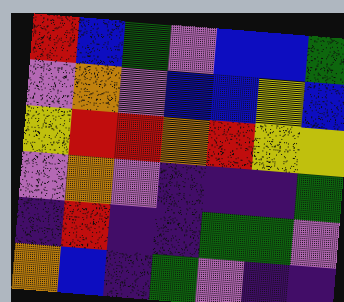[["red", "blue", "green", "violet", "blue", "blue", "green"], ["violet", "orange", "violet", "blue", "blue", "yellow", "blue"], ["yellow", "red", "red", "orange", "red", "yellow", "yellow"], ["violet", "orange", "violet", "indigo", "indigo", "indigo", "green"], ["indigo", "red", "indigo", "indigo", "green", "green", "violet"], ["orange", "blue", "indigo", "green", "violet", "indigo", "indigo"]]